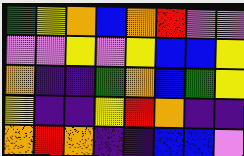[["green", "yellow", "orange", "blue", "orange", "red", "violet", "violet"], ["violet", "violet", "yellow", "violet", "yellow", "blue", "blue", "yellow"], ["orange", "indigo", "indigo", "green", "orange", "blue", "green", "yellow"], ["yellow", "indigo", "indigo", "yellow", "red", "orange", "indigo", "indigo"], ["orange", "red", "orange", "indigo", "indigo", "blue", "blue", "violet"]]